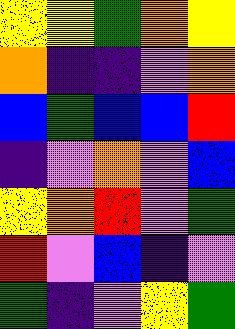[["yellow", "yellow", "green", "orange", "yellow"], ["orange", "indigo", "indigo", "violet", "orange"], ["blue", "green", "blue", "blue", "red"], ["indigo", "violet", "orange", "violet", "blue"], ["yellow", "orange", "red", "violet", "green"], ["red", "violet", "blue", "indigo", "violet"], ["green", "indigo", "violet", "yellow", "green"]]